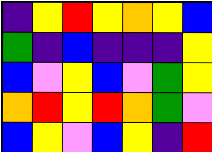[["indigo", "yellow", "red", "yellow", "orange", "yellow", "blue"], ["green", "indigo", "blue", "indigo", "indigo", "indigo", "yellow"], ["blue", "violet", "yellow", "blue", "violet", "green", "yellow"], ["orange", "red", "yellow", "red", "orange", "green", "violet"], ["blue", "yellow", "violet", "blue", "yellow", "indigo", "red"]]